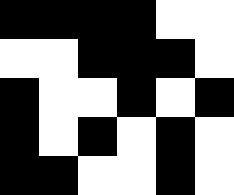[["black", "black", "black", "black", "white", "white"], ["white", "white", "black", "black", "black", "white"], ["black", "white", "white", "black", "white", "black"], ["black", "white", "black", "white", "black", "white"], ["black", "black", "white", "white", "black", "white"]]